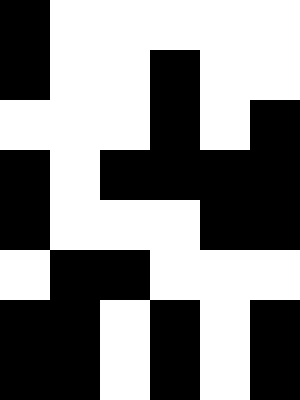[["black", "white", "white", "white", "white", "white"], ["black", "white", "white", "black", "white", "white"], ["white", "white", "white", "black", "white", "black"], ["black", "white", "black", "black", "black", "black"], ["black", "white", "white", "white", "black", "black"], ["white", "black", "black", "white", "white", "white"], ["black", "black", "white", "black", "white", "black"], ["black", "black", "white", "black", "white", "black"]]